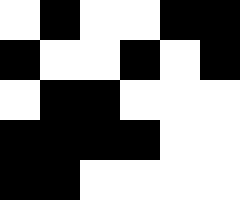[["white", "black", "white", "white", "black", "black"], ["black", "white", "white", "black", "white", "black"], ["white", "black", "black", "white", "white", "white"], ["black", "black", "black", "black", "white", "white"], ["black", "black", "white", "white", "white", "white"]]